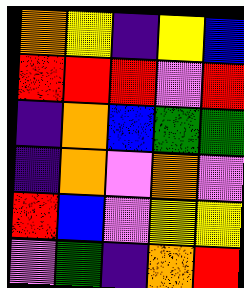[["orange", "yellow", "indigo", "yellow", "blue"], ["red", "red", "red", "violet", "red"], ["indigo", "orange", "blue", "green", "green"], ["indigo", "orange", "violet", "orange", "violet"], ["red", "blue", "violet", "yellow", "yellow"], ["violet", "green", "indigo", "orange", "red"]]